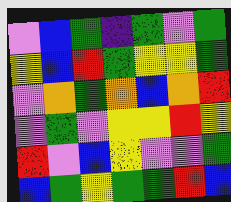[["violet", "blue", "green", "indigo", "green", "violet", "green"], ["yellow", "blue", "red", "green", "yellow", "yellow", "green"], ["violet", "orange", "green", "orange", "blue", "orange", "red"], ["violet", "green", "violet", "yellow", "yellow", "red", "yellow"], ["red", "violet", "blue", "yellow", "violet", "violet", "green"], ["blue", "green", "yellow", "green", "green", "red", "blue"]]